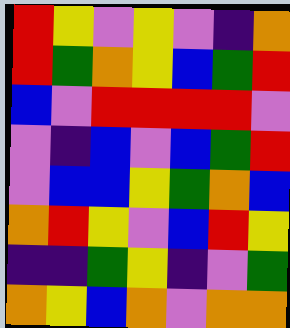[["red", "yellow", "violet", "yellow", "violet", "indigo", "orange"], ["red", "green", "orange", "yellow", "blue", "green", "red"], ["blue", "violet", "red", "red", "red", "red", "violet"], ["violet", "indigo", "blue", "violet", "blue", "green", "red"], ["violet", "blue", "blue", "yellow", "green", "orange", "blue"], ["orange", "red", "yellow", "violet", "blue", "red", "yellow"], ["indigo", "indigo", "green", "yellow", "indigo", "violet", "green"], ["orange", "yellow", "blue", "orange", "violet", "orange", "orange"]]